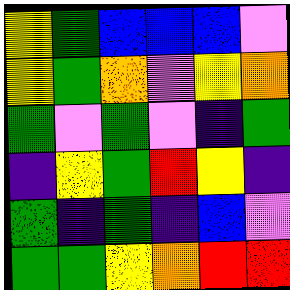[["yellow", "green", "blue", "blue", "blue", "violet"], ["yellow", "green", "orange", "violet", "yellow", "orange"], ["green", "violet", "green", "violet", "indigo", "green"], ["indigo", "yellow", "green", "red", "yellow", "indigo"], ["green", "indigo", "green", "indigo", "blue", "violet"], ["green", "green", "yellow", "orange", "red", "red"]]